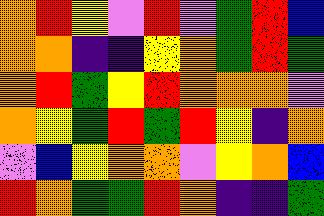[["orange", "red", "yellow", "violet", "red", "violet", "green", "red", "blue"], ["orange", "orange", "indigo", "indigo", "yellow", "orange", "green", "red", "green"], ["orange", "red", "green", "yellow", "red", "orange", "orange", "orange", "violet"], ["orange", "yellow", "green", "red", "green", "red", "yellow", "indigo", "orange"], ["violet", "blue", "yellow", "orange", "orange", "violet", "yellow", "orange", "blue"], ["red", "orange", "green", "green", "red", "orange", "indigo", "indigo", "green"]]